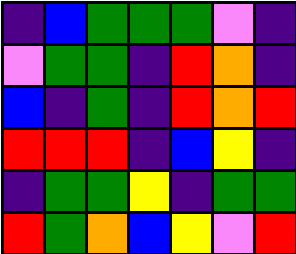[["indigo", "blue", "green", "green", "green", "violet", "indigo"], ["violet", "green", "green", "indigo", "red", "orange", "indigo"], ["blue", "indigo", "green", "indigo", "red", "orange", "red"], ["red", "red", "red", "indigo", "blue", "yellow", "indigo"], ["indigo", "green", "green", "yellow", "indigo", "green", "green"], ["red", "green", "orange", "blue", "yellow", "violet", "red"]]